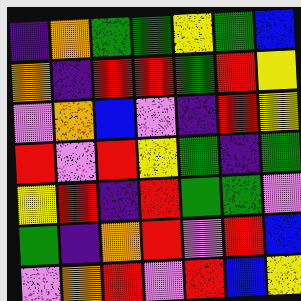[["indigo", "orange", "green", "green", "yellow", "green", "blue"], ["orange", "indigo", "red", "red", "green", "red", "yellow"], ["violet", "orange", "blue", "violet", "indigo", "red", "yellow"], ["red", "violet", "red", "yellow", "green", "indigo", "green"], ["yellow", "red", "indigo", "red", "green", "green", "violet"], ["green", "indigo", "orange", "red", "violet", "red", "blue"], ["violet", "orange", "red", "violet", "red", "blue", "yellow"]]